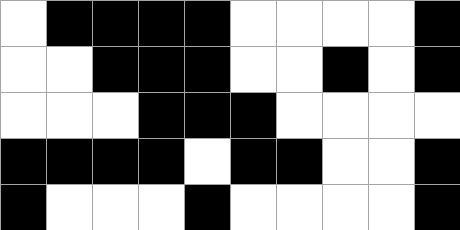[["white", "black", "black", "black", "black", "white", "white", "white", "white", "black"], ["white", "white", "black", "black", "black", "white", "white", "black", "white", "black"], ["white", "white", "white", "black", "black", "black", "white", "white", "white", "white"], ["black", "black", "black", "black", "white", "black", "black", "white", "white", "black"], ["black", "white", "white", "white", "black", "white", "white", "white", "white", "black"]]